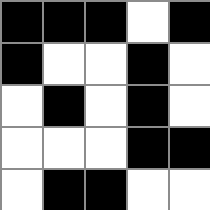[["black", "black", "black", "white", "black"], ["black", "white", "white", "black", "white"], ["white", "black", "white", "black", "white"], ["white", "white", "white", "black", "black"], ["white", "black", "black", "white", "white"]]